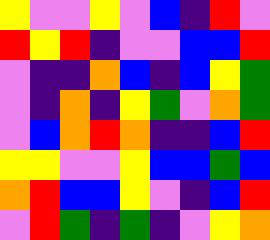[["yellow", "violet", "violet", "yellow", "violet", "blue", "indigo", "red", "violet"], ["red", "yellow", "red", "indigo", "violet", "violet", "blue", "blue", "red"], ["violet", "indigo", "indigo", "orange", "blue", "indigo", "blue", "yellow", "green"], ["violet", "indigo", "orange", "indigo", "yellow", "green", "violet", "orange", "green"], ["violet", "blue", "orange", "red", "orange", "indigo", "indigo", "blue", "red"], ["yellow", "yellow", "violet", "violet", "yellow", "blue", "blue", "green", "blue"], ["orange", "red", "blue", "blue", "yellow", "violet", "indigo", "blue", "red"], ["violet", "red", "green", "indigo", "green", "indigo", "violet", "yellow", "orange"]]